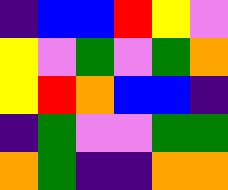[["indigo", "blue", "blue", "red", "yellow", "violet"], ["yellow", "violet", "green", "violet", "green", "orange"], ["yellow", "red", "orange", "blue", "blue", "indigo"], ["indigo", "green", "violet", "violet", "green", "green"], ["orange", "green", "indigo", "indigo", "orange", "orange"]]